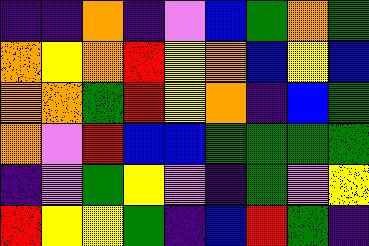[["indigo", "indigo", "orange", "indigo", "violet", "blue", "green", "orange", "green"], ["orange", "yellow", "orange", "red", "yellow", "orange", "blue", "yellow", "blue"], ["orange", "orange", "green", "red", "yellow", "orange", "indigo", "blue", "green"], ["orange", "violet", "red", "blue", "blue", "green", "green", "green", "green"], ["indigo", "violet", "green", "yellow", "violet", "indigo", "green", "violet", "yellow"], ["red", "yellow", "yellow", "green", "indigo", "blue", "red", "green", "indigo"]]